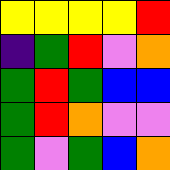[["yellow", "yellow", "yellow", "yellow", "red"], ["indigo", "green", "red", "violet", "orange"], ["green", "red", "green", "blue", "blue"], ["green", "red", "orange", "violet", "violet"], ["green", "violet", "green", "blue", "orange"]]